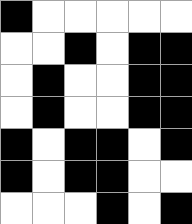[["black", "white", "white", "white", "white", "white"], ["white", "white", "black", "white", "black", "black"], ["white", "black", "white", "white", "black", "black"], ["white", "black", "white", "white", "black", "black"], ["black", "white", "black", "black", "white", "black"], ["black", "white", "black", "black", "white", "white"], ["white", "white", "white", "black", "white", "black"]]